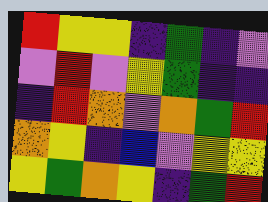[["red", "yellow", "yellow", "indigo", "green", "indigo", "violet"], ["violet", "red", "violet", "yellow", "green", "indigo", "indigo"], ["indigo", "red", "orange", "violet", "orange", "green", "red"], ["orange", "yellow", "indigo", "blue", "violet", "yellow", "yellow"], ["yellow", "green", "orange", "yellow", "indigo", "green", "red"]]